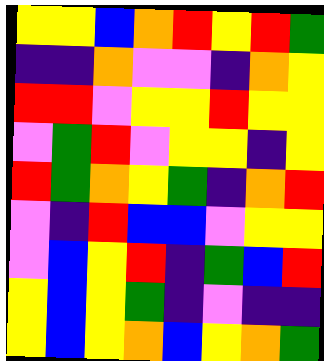[["yellow", "yellow", "blue", "orange", "red", "yellow", "red", "green"], ["indigo", "indigo", "orange", "violet", "violet", "indigo", "orange", "yellow"], ["red", "red", "violet", "yellow", "yellow", "red", "yellow", "yellow"], ["violet", "green", "red", "violet", "yellow", "yellow", "indigo", "yellow"], ["red", "green", "orange", "yellow", "green", "indigo", "orange", "red"], ["violet", "indigo", "red", "blue", "blue", "violet", "yellow", "yellow"], ["violet", "blue", "yellow", "red", "indigo", "green", "blue", "red"], ["yellow", "blue", "yellow", "green", "indigo", "violet", "indigo", "indigo"], ["yellow", "blue", "yellow", "orange", "blue", "yellow", "orange", "green"]]